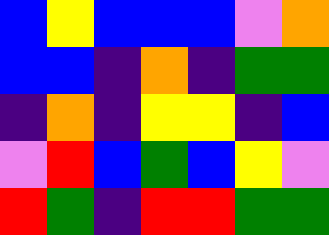[["blue", "yellow", "blue", "blue", "blue", "violet", "orange"], ["blue", "blue", "indigo", "orange", "indigo", "green", "green"], ["indigo", "orange", "indigo", "yellow", "yellow", "indigo", "blue"], ["violet", "red", "blue", "green", "blue", "yellow", "violet"], ["red", "green", "indigo", "red", "red", "green", "green"]]